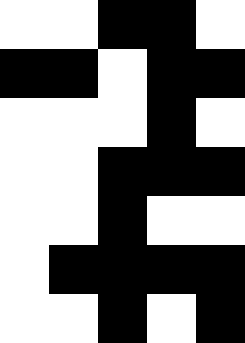[["white", "white", "black", "black", "white"], ["black", "black", "white", "black", "black"], ["white", "white", "white", "black", "white"], ["white", "white", "black", "black", "black"], ["white", "white", "black", "white", "white"], ["white", "black", "black", "black", "black"], ["white", "white", "black", "white", "black"]]